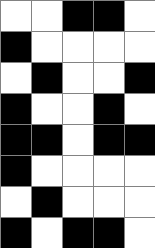[["white", "white", "black", "black", "white"], ["black", "white", "white", "white", "white"], ["white", "black", "white", "white", "black"], ["black", "white", "white", "black", "white"], ["black", "black", "white", "black", "black"], ["black", "white", "white", "white", "white"], ["white", "black", "white", "white", "white"], ["black", "white", "black", "black", "white"]]